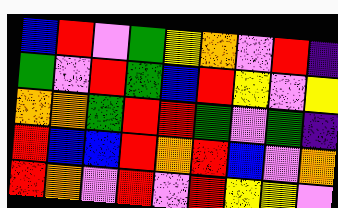[["blue", "red", "violet", "green", "yellow", "orange", "violet", "red", "indigo"], ["green", "violet", "red", "green", "blue", "red", "yellow", "violet", "yellow"], ["orange", "orange", "green", "red", "red", "green", "violet", "green", "indigo"], ["red", "blue", "blue", "red", "orange", "red", "blue", "violet", "orange"], ["red", "orange", "violet", "red", "violet", "red", "yellow", "yellow", "violet"]]